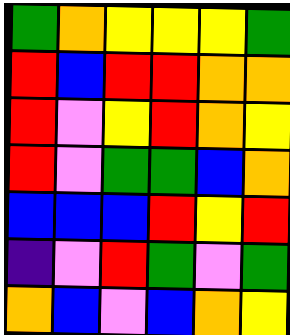[["green", "orange", "yellow", "yellow", "yellow", "green"], ["red", "blue", "red", "red", "orange", "orange"], ["red", "violet", "yellow", "red", "orange", "yellow"], ["red", "violet", "green", "green", "blue", "orange"], ["blue", "blue", "blue", "red", "yellow", "red"], ["indigo", "violet", "red", "green", "violet", "green"], ["orange", "blue", "violet", "blue", "orange", "yellow"]]